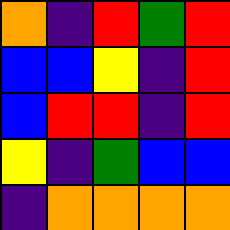[["orange", "indigo", "red", "green", "red"], ["blue", "blue", "yellow", "indigo", "red"], ["blue", "red", "red", "indigo", "red"], ["yellow", "indigo", "green", "blue", "blue"], ["indigo", "orange", "orange", "orange", "orange"]]